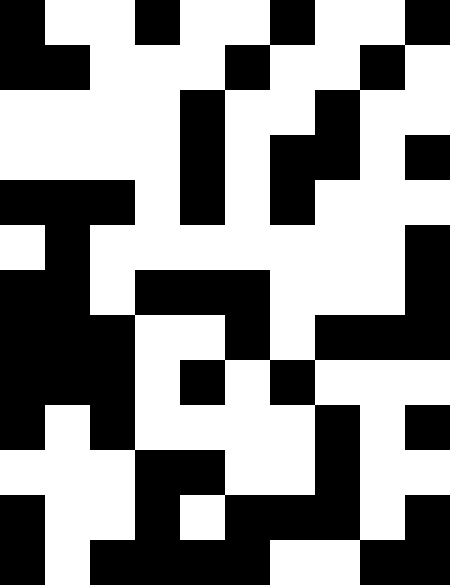[["black", "white", "white", "black", "white", "white", "black", "white", "white", "black"], ["black", "black", "white", "white", "white", "black", "white", "white", "black", "white"], ["white", "white", "white", "white", "black", "white", "white", "black", "white", "white"], ["white", "white", "white", "white", "black", "white", "black", "black", "white", "black"], ["black", "black", "black", "white", "black", "white", "black", "white", "white", "white"], ["white", "black", "white", "white", "white", "white", "white", "white", "white", "black"], ["black", "black", "white", "black", "black", "black", "white", "white", "white", "black"], ["black", "black", "black", "white", "white", "black", "white", "black", "black", "black"], ["black", "black", "black", "white", "black", "white", "black", "white", "white", "white"], ["black", "white", "black", "white", "white", "white", "white", "black", "white", "black"], ["white", "white", "white", "black", "black", "white", "white", "black", "white", "white"], ["black", "white", "white", "black", "white", "black", "black", "black", "white", "black"], ["black", "white", "black", "black", "black", "black", "white", "white", "black", "black"]]